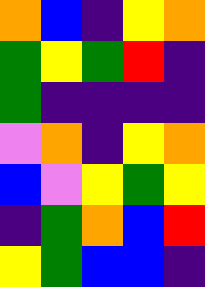[["orange", "blue", "indigo", "yellow", "orange"], ["green", "yellow", "green", "red", "indigo"], ["green", "indigo", "indigo", "indigo", "indigo"], ["violet", "orange", "indigo", "yellow", "orange"], ["blue", "violet", "yellow", "green", "yellow"], ["indigo", "green", "orange", "blue", "red"], ["yellow", "green", "blue", "blue", "indigo"]]